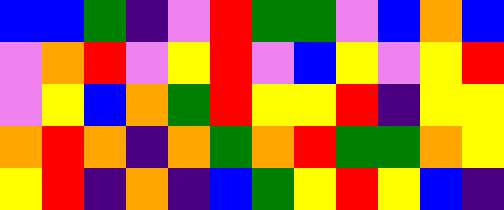[["blue", "blue", "green", "indigo", "violet", "red", "green", "green", "violet", "blue", "orange", "blue"], ["violet", "orange", "red", "violet", "yellow", "red", "violet", "blue", "yellow", "violet", "yellow", "red"], ["violet", "yellow", "blue", "orange", "green", "red", "yellow", "yellow", "red", "indigo", "yellow", "yellow"], ["orange", "red", "orange", "indigo", "orange", "green", "orange", "red", "green", "green", "orange", "yellow"], ["yellow", "red", "indigo", "orange", "indigo", "blue", "green", "yellow", "red", "yellow", "blue", "indigo"]]